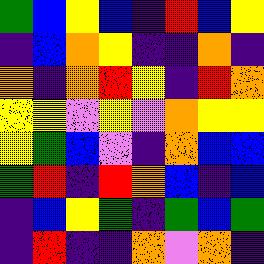[["green", "blue", "yellow", "blue", "indigo", "red", "blue", "yellow"], ["indigo", "blue", "orange", "yellow", "indigo", "indigo", "orange", "indigo"], ["orange", "indigo", "orange", "red", "yellow", "indigo", "red", "orange"], ["yellow", "yellow", "violet", "yellow", "violet", "orange", "yellow", "yellow"], ["yellow", "green", "blue", "violet", "indigo", "orange", "blue", "blue"], ["green", "red", "indigo", "red", "orange", "blue", "indigo", "blue"], ["indigo", "blue", "yellow", "green", "indigo", "green", "blue", "green"], ["indigo", "red", "indigo", "indigo", "orange", "violet", "orange", "indigo"]]